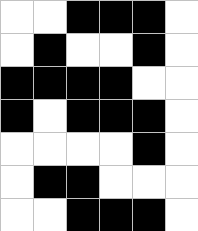[["white", "white", "black", "black", "black", "white"], ["white", "black", "white", "white", "black", "white"], ["black", "black", "black", "black", "white", "white"], ["black", "white", "black", "black", "black", "white"], ["white", "white", "white", "white", "black", "white"], ["white", "black", "black", "white", "white", "white"], ["white", "white", "black", "black", "black", "white"]]